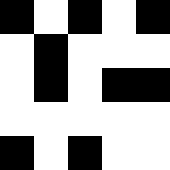[["black", "white", "black", "white", "black"], ["white", "black", "white", "white", "white"], ["white", "black", "white", "black", "black"], ["white", "white", "white", "white", "white"], ["black", "white", "black", "white", "white"]]